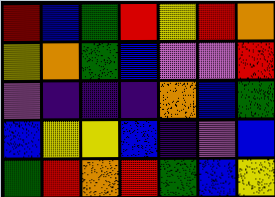[["red", "blue", "green", "red", "yellow", "red", "orange"], ["yellow", "orange", "green", "blue", "violet", "violet", "red"], ["violet", "indigo", "indigo", "indigo", "orange", "blue", "green"], ["blue", "yellow", "yellow", "blue", "indigo", "violet", "blue"], ["green", "red", "orange", "red", "green", "blue", "yellow"]]